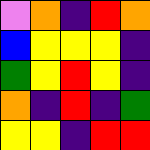[["violet", "orange", "indigo", "red", "orange"], ["blue", "yellow", "yellow", "yellow", "indigo"], ["green", "yellow", "red", "yellow", "indigo"], ["orange", "indigo", "red", "indigo", "green"], ["yellow", "yellow", "indigo", "red", "red"]]